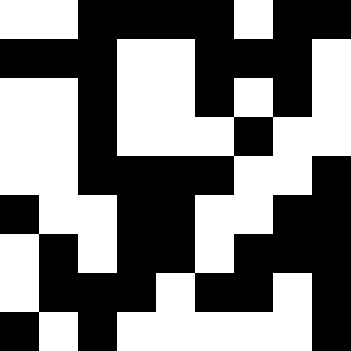[["white", "white", "black", "black", "black", "black", "white", "black", "black"], ["black", "black", "black", "white", "white", "black", "black", "black", "white"], ["white", "white", "black", "white", "white", "black", "white", "black", "white"], ["white", "white", "black", "white", "white", "white", "black", "white", "white"], ["white", "white", "black", "black", "black", "black", "white", "white", "black"], ["black", "white", "white", "black", "black", "white", "white", "black", "black"], ["white", "black", "white", "black", "black", "white", "black", "black", "black"], ["white", "black", "black", "black", "white", "black", "black", "white", "black"], ["black", "white", "black", "white", "white", "white", "white", "white", "black"]]